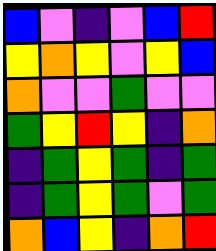[["blue", "violet", "indigo", "violet", "blue", "red"], ["yellow", "orange", "yellow", "violet", "yellow", "blue"], ["orange", "violet", "violet", "green", "violet", "violet"], ["green", "yellow", "red", "yellow", "indigo", "orange"], ["indigo", "green", "yellow", "green", "indigo", "green"], ["indigo", "green", "yellow", "green", "violet", "green"], ["orange", "blue", "yellow", "indigo", "orange", "red"]]